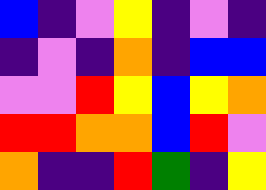[["blue", "indigo", "violet", "yellow", "indigo", "violet", "indigo"], ["indigo", "violet", "indigo", "orange", "indigo", "blue", "blue"], ["violet", "violet", "red", "yellow", "blue", "yellow", "orange"], ["red", "red", "orange", "orange", "blue", "red", "violet"], ["orange", "indigo", "indigo", "red", "green", "indigo", "yellow"]]